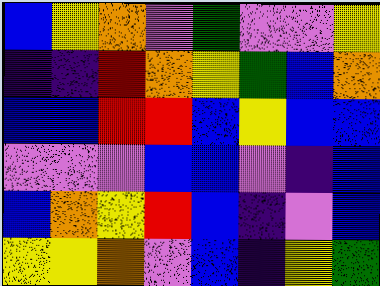[["blue", "yellow", "orange", "violet", "green", "violet", "violet", "yellow"], ["indigo", "indigo", "red", "orange", "yellow", "green", "blue", "orange"], ["blue", "blue", "red", "red", "blue", "yellow", "blue", "blue"], ["violet", "violet", "violet", "blue", "blue", "violet", "indigo", "blue"], ["blue", "orange", "yellow", "red", "blue", "indigo", "violet", "blue"], ["yellow", "yellow", "orange", "violet", "blue", "indigo", "yellow", "green"]]